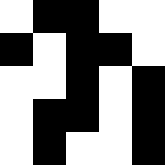[["white", "black", "black", "white", "white"], ["black", "white", "black", "black", "white"], ["white", "white", "black", "white", "black"], ["white", "black", "black", "white", "black"], ["white", "black", "white", "white", "black"]]